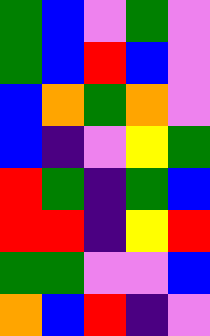[["green", "blue", "violet", "green", "violet"], ["green", "blue", "red", "blue", "violet"], ["blue", "orange", "green", "orange", "violet"], ["blue", "indigo", "violet", "yellow", "green"], ["red", "green", "indigo", "green", "blue"], ["red", "red", "indigo", "yellow", "red"], ["green", "green", "violet", "violet", "blue"], ["orange", "blue", "red", "indigo", "violet"]]